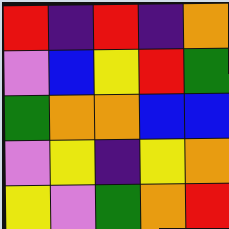[["red", "indigo", "red", "indigo", "orange"], ["violet", "blue", "yellow", "red", "green"], ["green", "orange", "orange", "blue", "blue"], ["violet", "yellow", "indigo", "yellow", "orange"], ["yellow", "violet", "green", "orange", "red"]]